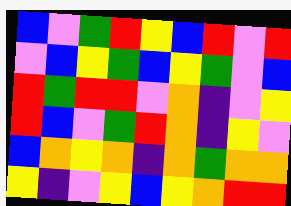[["blue", "violet", "green", "red", "yellow", "blue", "red", "violet", "red"], ["violet", "blue", "yellow", "green", "blue", "yellow", "green", "violet", "blue"], ["red", "green", "red", "red", "violet", "orange", "indigo", "violet", "yellow"], ["red", "blue", "violet", "green", "red", "orange", "indigo", "yellow", "violet"], ["blue", "orange", "yellow", "orange", "indigo", "orange", "green", "orange", "orange"], ["yellow", "indigo", "violet", "yellow", "blue", "yellow", "orange", "red", "red"]]